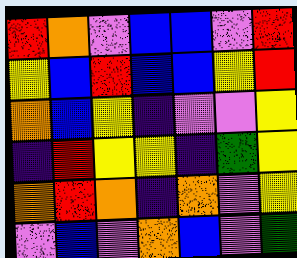[["red", "orange", "violet", "blue", "blue", "violet", "red"], ["yellow", "blue", "red", "blue", "blue", "yellow", "red"], ["orange", "blue", "yellow", "indigo", "violet", "violet", "yellow"], ["indigo", "red", "yellow", "yellow", "indigo", "green", "yellow"], ["orange", "red", "orange", "indigo", "orange", "violet", "yellow"], ["violet", "blue", "violet", "orange", "blue", "violet", "green"]]